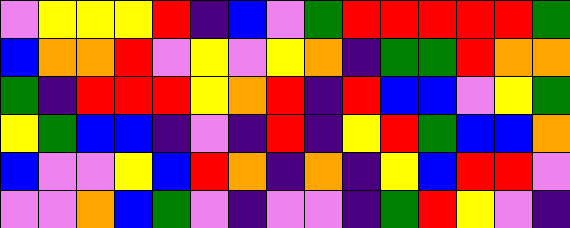[["violet", "yellow", "yellow", "yellow", "red", "indigo", "blue", "violet", "green", "red", "red", "red", "red", "red", "green"], ["blue", "orange", "orange", "red", "violet", "yellow", "violet", "yellow", "orange", "indigo", "green", "green", "red", "orange", "orange"], ["green", "indigo", "red", "red", "red", "yellow", "orange", "red", "indigo", "red", "blue", "blue", "violet", "yellow", "green"], ["yellow", "green", "blue", "blue", "indigo", "violet", "indigo", "red", "indigo", "yellow", "red", "green", "blue", "blue", "orange"], ["blue", "violet", "violet", "yellow", "blue", "red", "orange", "indigo", "orange", "indigo", "yellow", "blue", "red", "red", "violet"], ["violet", "violet", "orange", "blue", "green", "violet", "indigo", "violet", "violet", "indigo", "green", "red", "yellow", "violet", "indigo"]]